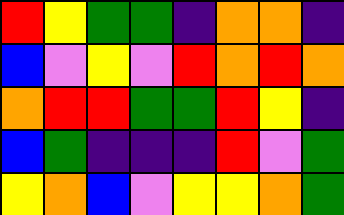[["red", "yellow", "green", "green", "indigo", "orange", "orange", "indigo"], ["blue", "violet", "yellow", "violet", "red", "orange", "red", "orange"], ["orange", "red", "red", "green", "green", "red", "yellow", "indigo"], ["blue", "green", "indigo", "indigo", "indigo", "red", "violet", "green"], ["yellow", "orange", "blue", "violet", "yellow", "yellow", "orange", "green"]]